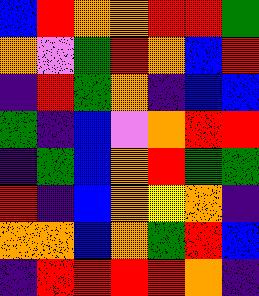[["blue", "red", "orange", "orange", "red", "red", "green"], ["orange", "violet", "green", "red", "orange", "blue", "red"], ["indigo", "red", "green", "orange", "indigo", "blue", "blue"], ["green", "indigo", "blue", "violet", "orange", "red", "red"], ["indigo", "green", "blue", "orange", "red", "green", "green"], ["red", "indigo", "blue", "orange", "yellow", "orange", "indigo"], ["orange", "orange", "blue", "orange", "green", "red", "blue"], ["indigo", "red", "red", "red", "red", "orange", "indigo"]]